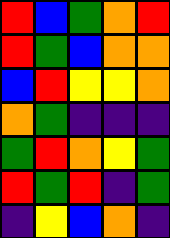[["red", "blue", "green", "orange", "red"], ["red", "green", "blue", "orange", "orange"], ["blue", "red", "yellow", "yellow", "orange"], ["orange", "green", "indigo", "indigo", "indigo"], ["green", "red", "orange", "yellow", "green"], ["red", "green", "red", "indigo", "green"], ["indigo", "yellow", "blue", "orange", "indigo"]]